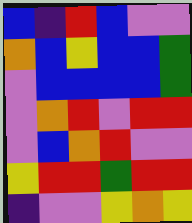[["blue", "indigo", "red", "blue", "violet", "violet"], ["orange", "blue", "yellow", "blue", "blue", "green"], ["violet", "blue", "blue", "blue", "blue", "green"], ["violet", "orange", "red", "violet", "red", "red"], ["violet", "blue", "orange", "red", "violet", "violet"], ["yellow", "red", "red", "green", "red", "red"], ["indigo", "violet", "violet", "yellow", "orange", "yellow"]]